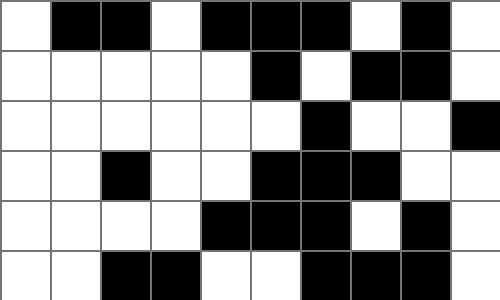[["white", "black", "black", "white", "black", "black", "black", "white", "black", "white"], ["white", "white", "white", "white", "white", "black", "white", "black", "black", "white"], ["white", "white", "white", "white", "white", "white", "black", "white", "white", "black"], ["white", "white", "black", "white", "white", "black", "black", "black", "white", "white"], ["white", "white", "white", "white", "black", "black", "black", "white", "black", "white"], ["white", "white", "black", "black", "white", "white", "black", "black", "black", "white"]]